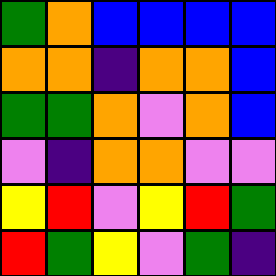[["green", "orange", "blue", "blue", "blue", "blue"], ["orange", "orange", "indigo", "orange", "orange", "blue"], ["green", "green", "orange", "violet", "orange", "blue"], ["violet", "indigo", "orange", "orange", "violet", "violet"], ["yellow", "red", "violet", "yellow", "red", "green"], ["red", "green", "yellow", "violet", "green", "indigo"]]